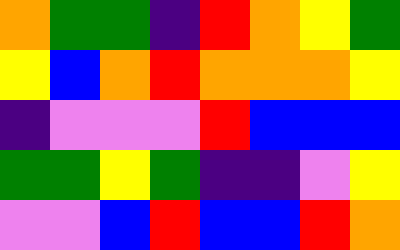[["orange", "green", "green", "indigo", "red", "orange", "yellow", "green"], ["yellow", "blue", "orange", "red", "orange", "orange", "orange", "yellow"], ["indigo", "violet", "violet", "violet", "red", "blue", "blue", "blue"], ["green", "green", "yellow", "green", "indigo", "indigo", "violet", "yellow"], ["violet", "violet", "blue", "red", "blue", "blue", "red", "orange"]]